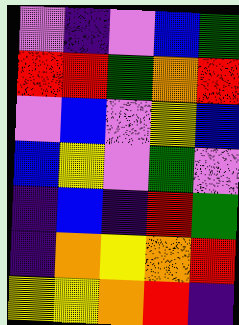[["violet", "indigo", "violet", "blue", "green"], ["red", "red", "green", "orange", "red"], ["violet", "blue", "violet", "yellow", "blue"], ["blue", "yellow", "violet", "green", "violet"], ["indigo", "blue", "indigo", "red", "green"], ["indigo", "orange", "yellow", "orange", "red"], ["yellow", "yellow", "orange", "red", "indigo"]]